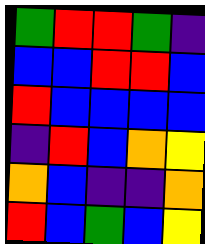[["green", "red", "red", "green", "indigo"], ["blue", "blue", "red", "red", "blue"], ["red", "blue", "blue", "blue", "blue"], ["indigo", "red", "blue", "orange", "yellow"], ["orange", "blue", "indigo", "indigo", "orange"], ["red", "blue", "green", "blue", "yellow"]]